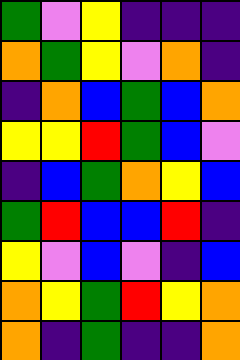[["green", "violet", "yellow", "indigo", "indigo", "indigo"], ["orange", "green", "yellow", "violet", "orange", "indigo"], ["indigo", "orange", "blue", "green", "blue", "orange"], ["yellow", "yellow", "red", "green", "blue", "violet"], ["indigo", "blue", "green", "orange", "yellow", "blue"], ["green", "red", "blue", "blue", "red", "indigo"], ["yellow", "violet", "blue", "violet", "indigo", "blue"], ["orange", "yellow", "green", "red", "yellow", "orange"], ["orange", "indigo", "green", "indigo", "indigo", "orange"]]